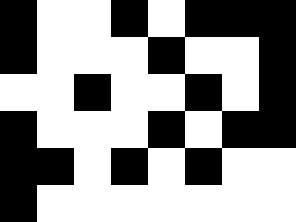[["black", "white", "white", "black", "white", "black", "black", "black"], ["black", "white", "white", "white", "black", "white", "white", "black"], ["white", "white", "black", "white", "white", "black", "white", "black"], ["black", "white", "white", "white", "black", "white", "black", "black"], ["black", "black", "white", "black", "white", "black", "white", "white"], ["black", "white", "white", "white", "white", "white", "white", "white"]]